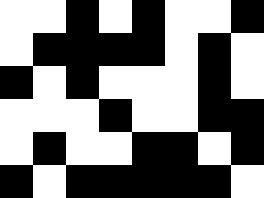[["white", "white", "black", "white", "black", "white", "white", "black"], ["white", "black", "black", "black", "black", "white", "black", "white"], ["black", "white", "black", "white", "white", "white", "black", "white"], ["white", "white", "white", "black", "white", "white", "black", "black"], ["white", "black", "white", "white", "black", "black", "white", "black"], ["black", "white", "black", "black", "black", "black", "black", "white"]]